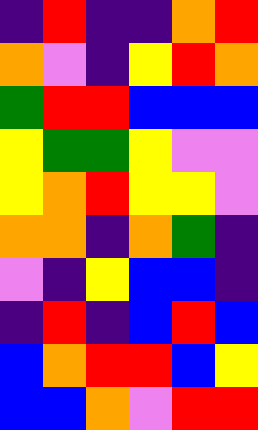[["indigo", "red", "indigo", "indigo", "orange", "red"], ["orange", "violet", "indigo", "yellow", "red", "orange"], ["green", "red", "red", "blue", "blue", "blue"], ["yellow", "green", "green", "yellow", "violet", "violet"], ["yellow", "orange", "red", "yellow", "yellow", "violet"], ["orange", "orange", "indigo", "orange", "green", "indigo"], ["violet", "indigo", "yellow", "blue", "blue", "indigo"], ["indigo", "red", "indigo", "blue", "red", "blue"], ["blue", "orange", "red", "red", "blue", "yellow"], ["blue", "blue", "orange", "violet", "red", "red"]]